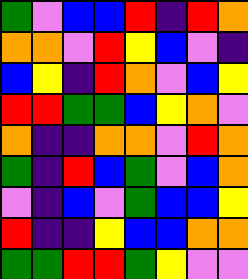[["green", "violet", "blue", "blue", "red", "indigo", "red", "orange"], ["orange", "orange", "violet", "red", "yellow", "blue", "violet", "indigo"], ["blue", "yellow", "indigo", "red", "orange", "violet", "blue", "yellow"], ["red", "red", "green", "green", "blue", "yellow", "orange", "violet"], ["orange", "indigo", "indigo", "orange", "orange", "violet", "red", "orange"], ["green", "indigo", "red", "blue", "green", "violet", "blue", "orange"], ["violet", "indigo", "blue", "violet", "green", "blue", "blue", "yellow"], ["red", "indigo", "indigo", "yellow", "blue", "blue", "orange", "orange"], ["green", "green", "red", "red", "green", "yellow", "violet", "violet"]]